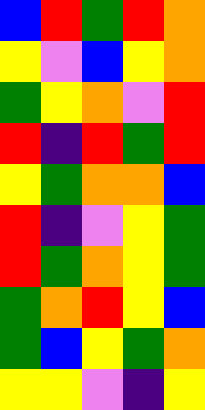[["blue", "red", "green", "red", "orange"], ["yellow", "violet", "blue", "yellow", "orange"], ["green", "yellow", "orange", "violet", "red"], ["red", "indigo", "red", "green", "red"], ["yellow", "green", "orange", "orange", "blue"], ["red", "indigo", "violet", "yellow", "green"], ["red", "green", "orange", "yellow", "green"], ["green", "orange", "red", "yellow", "blue"], ["green", "blue", "yellow", "green", "orange"], ["yellow", "yellow", "violet", "indigo", "yellow"]]